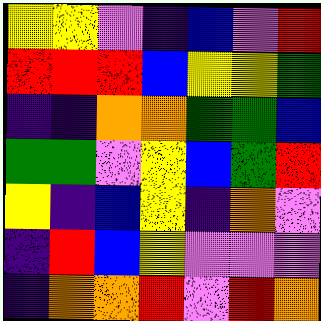[["yellow", "yellow", "violet", "indigo", "blue", "violet", "red"], ["red", "red", "red", "blue", "yellow", "yellow", "green"], ["indigo", "indigo", "orange", "orange", "green", "green", "blue"], ["green", "green", "violet", "yellow", "blue", "green", "red"], ["yellow", "indigo", "blue", "yellow", "indigo", "orange", "violet"], ["indigo", "red", "blue", "yellow", "violet", "violet", "violet"], ["indigo", "orange", "orange", "red", "violet", "red", "orange"]]